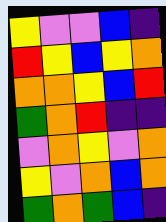[["yellow", "violet", "violet", "blue", "indigo"], ["red", "yellow", "blue", "yellow", "orange"], ["orange", "orange", "yellow", "blue", "red"], ["green", "orange", "red", "indigo", "indigo"], ["violet", "orange", "yellow", "violet", "orange"], ["yellow", "violet", "orange", "blue", "orange"], ["green", "orange", "green", "blue", "indigo"]]